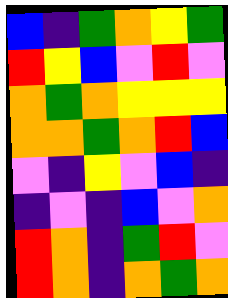[["blue", "indigo", "green", "orange", "yellow", "green"], ["red", "yellow", "blue", "violet", "red", "violet"], ["orange", "green", "orange", "yellow", "yellow", "yellow"], ["orange", "orange", "green", "orange", "red", "blue"], ["violet", "indigo", "yellow", "violet", "blue", "indigo"], ["indigo", "violet", "indigo", "blue", "violet", "orange"], ["red", "orange", "indigo", "green", "red", "violet"], ["red", "orange", "indigo", "orange", "green", "orange"]]